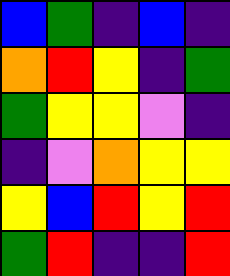[["blue", "green", "indigo", "blue", "indigo"], ["orange", "red", "yellow", "indigo", "green"], ["green", "yellow", "yellow", "violet", "indigo"], ["indigo", "violet", "orange", "yellow", "yellow"], ["yellow", "blue", "red", "yellow", "red"], ["green", "red", "indigo", "indigo", "red"]]